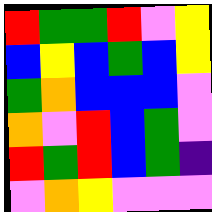[["red", "green", "green", "red", "violet", "yellow"], ["blue", "yellow", "blue", "green", "blue", "yellow"], ["green", "orange", "blue", "blue", "blue", "violet"], ["orange", "violet", "red", "blue", "green", "violet"], ["red", "green", "red", "blue", "green", "indigo"], ["violet", "orange", "yellow", "violet", "violet", "violet"]]